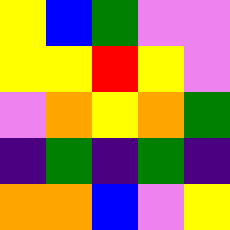[["yellow", "blue", "green", "violet", "violet"], ["yellow", "yellow", "red", "yellow", "violet"], ["violet", "orange", "yellow", "orange", "green"], ["indigo", "green", "indigo", "green", "indigo"], ["orange", "orange", "blue", "violet", "yellow"]]